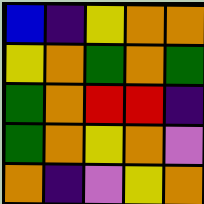[["blue", "indigo", "yellow", "orange", "orange"], ["yellow", "orange", "green", "orange", "green"], ["green", "orange", "red", "red", "indigo"], ["green", "orange", "yellow", "orange", "violet"], ["orange", "indigo", "violet", "yellow", "orange"]]